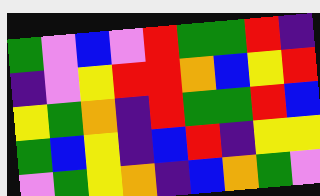[["green", "violet", "blue", "violet", "red", "green", "green", "red", "indigo"], ["indigo", "violet", "yellow", "red", "red", "orange", "blue", "yellow", "red"], ["yellow", "green", "orange", "indigo", "red", "green", "green", "red", "blue"], ["green", "blue", "yellow", "indigo", "blue", "red", "indigo", "yellow", "yellow"], ["violet", "green", "yellow", "orange", "indigo", "blue", "orange", "green", "violet"]]